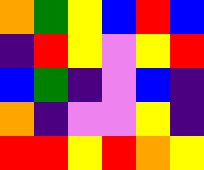[["orange", "green", "yellow", "blue", "red", "blue"], ["indigo", "red", "yellow", "violet", "yellow", "red"], ["blue", "green", "indigo", "violet", "blue", "indigo"], ["orange", "indigo", "violet", "violet", "yellow", "indigo"], ["red", "red", "yellow", "red", "orange", "yellow"]]